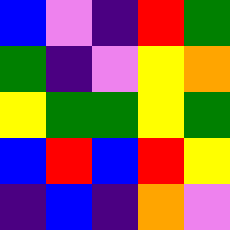[["blue", "violet", "indigo", "red", "green"], ["green", "indigo", "violet", "yellow", "orange"], ["yellow", "green", "green", "yellow", "green"], ["blue", "red", "blue", "red", "yellow"], ["indigo", "blue", "indigo", "orange", "violet"]]